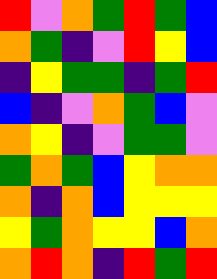[["red", "violet", "orange", "green", "red", "green", "blue"], ["orange", "green", "indigo", "violet", "red", "yellow", "blue"], ["indigo", "yellow", "green", "green", "indigo", "green", "red"], ["blue", "indigo", "violet", "orange", "green", "blue", "violet"], ["orange", "yellow", "indigo", "violet", "green", "green", "violet"], ["green", "orange", "green", "blue", "yellow", "orange", "orange"], ["orange", "indigo", "orange", "blue", "yellow", "yellow", "yellow"], ["yellow", "green", "orange", "yellow", "yellow", "blue", "orange"], ["orange", "red", "orange", "indigo", "red", "green", "red"]]